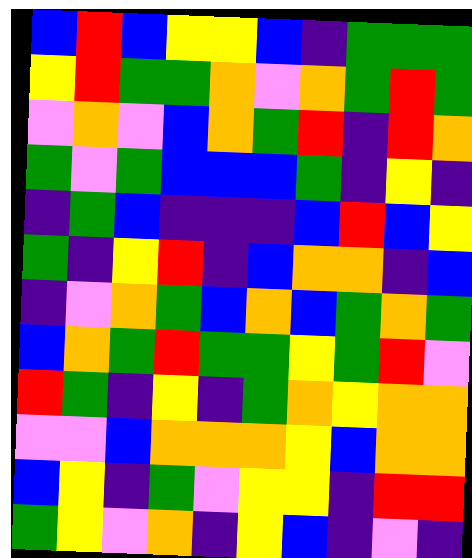[["blue", "red", "blue", "yellow", "yellow", "blue", "indigo", "green", "green", "green"], ["yellow", "red", "green", "green", "orange", "violet", "orange", "green", "red", "green"], ["violet", "orange", "violet", "blue", "orange", "green", "red", "indigo", "red", "orange"], ["green", "violet", "green", "blue", "blue", "blue", "green", "indigo", "yellow", "indigo"], ["indigo", "green", "blue", "indigo", "indigo", "indigo", "blue", "red", "blue", "yellow"], ["green", "indigo", "yellow", "red", "indigo", "blue", "orange", "orange", "indigo", "blue"], ["indigo", "violet", "orange", "green", "blue", "orange", "blue", "green", "orange", "green"], ["blue", "orange", "green", "red", "green", "green", "yellow", "green", "red", "violet"], ["red", "green", "indigo", "yellow", "indigo", "green", "orange", "yellow", "orange", "orange"], ["violet", "violet", "blue", "orange", "orange", "orange", "yellow", "blue", "orange", "orange"], ["blue", "yellow", "indigo", "green", "violet", "yellow", "yellow", "indigo", "red", "red"], ["green", "yellow", "violet", "orange", "indigo", "yellow", "blue", "indigo", "violet", "indigo"]]